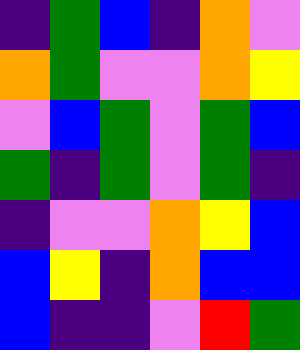[["indigo", "green", "blue", "indigo", "orange", "violet"], ["orange", "green", "violet", "violet", "orange", "yellow"], ["violet", "blue", "green", "violet", "green", "blue"], ["green", "indigo", "green", "violet", "green", "indigo"], ["indigo", "violet", "violet", "orange", "yellow", "blue"], ["blue", "yellow", "indigo", "orange", "blue", "blue"], ["blue", "indigo", "indigo", "violet", "red", "green"]]